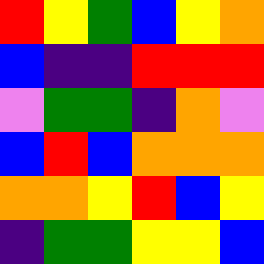[["red", "yellow", "green", "blue", "yellow", "orange"], ["blue", "indigo", "indigo", "red", "red", "red"], ["violet", "green", "green", "indigo", "orange", "violet"], ["blue", "red", "blue", "orange", "orange", "orange"], ["orange", "orange", "yellow", "red", "blue", "yellow"], ["indigo", "green", "green", "yellow", "yellow", "blue"]]